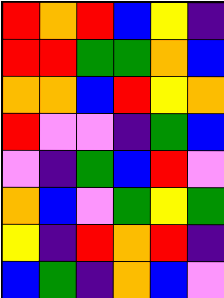[["red", "orange", "red", "blue", "yellow", "indigo"], ["red", "red", "green", "green", "orange", "blue"], ["orange", "orange", "blue", "red", "yellow", "orange"], ["red", "violet", "violet", "indigo", "green", "blue"], ["violet", "indigo", "green", "blue", "red", "violet"], ["orange", "blue", "violet", "green", "yellow", "green"], ["yellow", "indigo", "red", "orange", "red", "indigo"], ["blue", "green", "indigo", "orange", "blue", "violet"]]